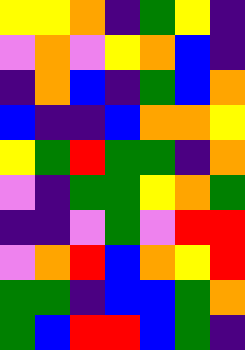[["yellow", "yellow", "orange", "indigo", "green", "yellow", "indigo"], ["violet", "orange", "violet", "yellow", "orange", "blue", "indigo"], ["indigo", "orange", "blue", "indigo", "green", "blue", "orange"], ["blue", "indigo", "indigo", "blue", "orange", "orange", "yellow"], ["yellow", "green", "red", "green", "green", "indigo", "orange"], ["violet", "indigo", "green", "green", "yellow", "orange", "green"], ["indigo", "indigo", "violet", "green", "violet", "red", "red"], ["violet", "orange", "red", "blue", "orange", "yellow", "red"], ["green", "green", "indigo", "blue", "blue", "green", "orange"], ["green", "blue", "red", "red", "blue", "green", "indigo"]]